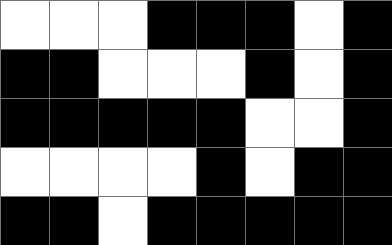[["white", "white", "white", "black", "black", "black", "white", "black"], ["black", "black", "white", "white", "white", "black", "white", "black"], ["black", "black", "black", "black", "black", "white", "white", "black"], ["white", "white", "white", "white", "black", "white", "black", "black"], ["black", "black", "white", "black", "black", "black", "black", "black"]]